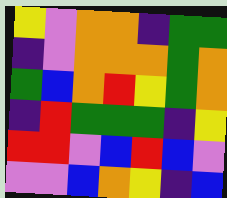[["yellow", "violet", "orange", "orange", "indigo", "green", "green"], ["indigo", "violet", "orange", "orange", "orange", "green", "orange"], ["green", "blue", "orange", "red", "yellow", "green", "orange"], ["indigo", "red", "green", "green", "green", "indigo", "yellow"], ["red", "red", "violet", "blue", "red", "blue", "violet"], ["violet", "violet", "blue", "orange", "yellow", "indigo", "blue"]]